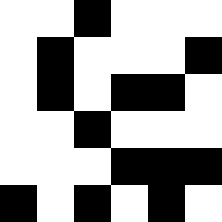[["white", "white", "black", "white", "white", "white"], ["white", "black", "white", "white", "white", "black"], ["white", "black", "white", "black", "black", "white"], ["white", "white", "black", "white", "white", "white"], ["white", "white", "white", "black", "black", "black"], ["black", "white", "black", "white", "black", "white"]]